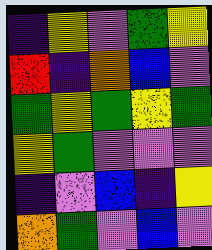[["indigo", "yellow", "violet", "green", "yellow"], ["red", "indigo", "orange", "blue", "violet"], ["green", "yellow", "green", "yellow", "green"], ["yellow", "green", "violet", "violet", "violet"], ["indigo", "violet", "blue", "indigo", "yellow"], ["orange", "green", "violet", "blue", "violet"]]